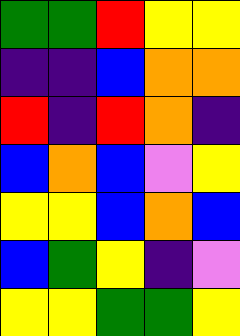[["green", "green", "red", "yellow", "yellow"], ["indigo", "indigo", "blue", "orange", "orange"], ["red", "indigo", "red", "orange", "indigo"], ["blue", "orange", "blue", "violet", "yellow"], ["yellow", "yellow", "blue", "orange", "blue"], ["blue", "green", "yellow", "indigo", "violet"], ["yellow", "yellow", "green", "green", "yellow"]]